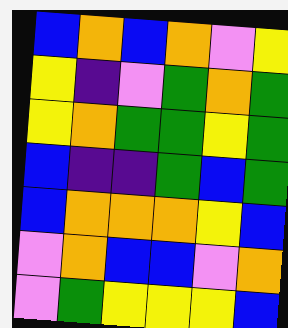[["blue", "orange", "blue", "orange", "violet", "yellow"], ["yellow", "indigo", "violet", "green", "orange", "green"], ["yellow", "orange", "green", "green", "yellow", "green"], ["blue", "indigo", "indigo", "green", "blue", "green"], ["blue", "orange", "orange", "orange", "yellow", "blue"], ["violet", "orange", "blue", "blue", "violet", "orange"], ["violet", "green", "yellow", "yellow", "yellow", "blue"]]